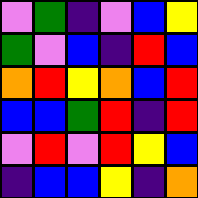[["violet", "green", "indigo", "violet", "blue", "yellow"], ["green", "violet", "blue", "indigo", "red", "blue"], ["orange", "red", "yellow", "orange", "blue", "red"], ["blue", "blue", "green", "red", "indigo", "red"], ["violet", "red", "violet", "red", "yellow", "blue"], ["indigo", "blue", "blue", "yellow", "indigo", "orange"]]